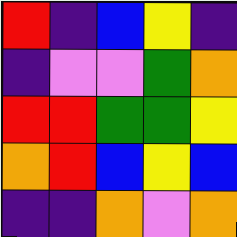[["red", "indigo", "blue", "yellow", "indigo"], ["indigo", "violet", "violet", "green", "orange"], ["red", "red", "green", "green", "yellow"], ["orange", "red", "blue", "yellow", "blue"], ["indigo", "indigo", "orange", "violet", "orange"]]